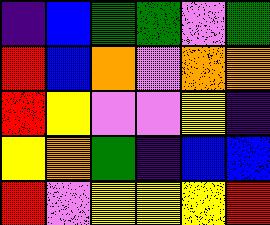[["indigo", "blue", "green", "green", "violet", "green"], ["red", "blue", "orange", "violet", "orange", "orange"], ["red", "yellow", "violet", "violet", "yellow", "indigo"], ["yellow", "orange", "green", "indigo", "blue", "blue"], ["red", "violet", "yellow", "yellow", "yellow", "red"]]